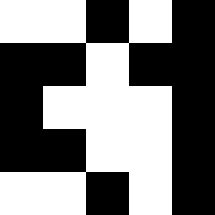[["white", "white", "black", "white", "black"], ["black", "black", "white", "black", "black"], ["black", "white", "white", "white", "black"], ["black", "black", "white", "white", "black"], ["white", "white", "black", "white", "black"]]